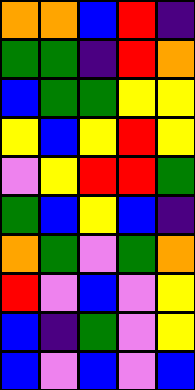[["orange", "orange", "blue", "red", "indigo"], ["green", "green", "indigo", "red", "orange"], ["blue", "green", "green", "yellow", "yellow"], ["yellow", "blue", "yellow", "red", "yellow"], ["violet", "yellow", "red", "red", "green"], ["green", "blue", "yellow", "blue", "indigo"], ["orange", "green", "violet", "green", "orange"], ["red", "violet", "blue", "violet", "yellow"], ["blue", "indigo", "green", "violet", "yellow"], ["blue", "violet", "blue", "violet", "blue"]]